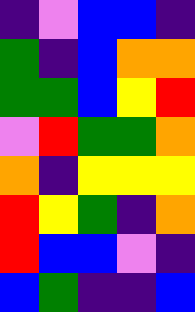[["indigo", "violet", "blue", "blue", "indigo"], ["green", "indigo", "blue", "orange", "orange"], ["green", "green", "blue", "yellow", "red"], ["violet", "red", "green", "green", "orange"], ["orange", "indigo", "yellow", "yellow", "yellow"], ["red", "yellow", "green", "indigo", "orange"], ["red", "blue", "blue", "violet", "indigo"], ["blue", "green", "indigo", "indigo", "blue"]]